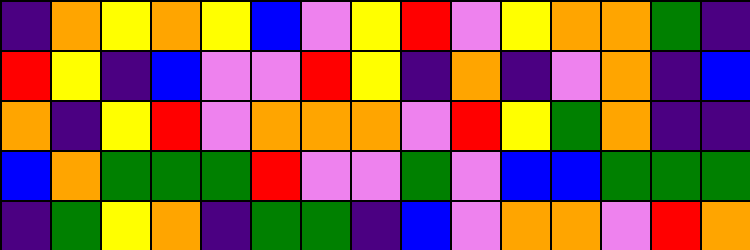[["indigo", "orange", "yellow", "orange", "yellow", "blue", "violet", "yellow", "red", "violet", "yellow", "orange", "orange", "green", "indigo"], ["red", "yellow", "indigo", "blue", "violet", "violet", "red", "yellow", "indigo", "orange", "indigo", "violet", "orange", "indigo", "blue"], ["orange", "indigo", "yellow", "red", "violet", "orange", "orange", "orange", "violet", "red", "yellow", "green", "orange", "indigo", "indigo"], ["blue", "orange", "green", "green", "green", "red", "violet", "violet", "green", "violet", "blue", "blue", "green", "green", "green"], ["indigo", "green", "yellow", "orange", "indigo", "green", "green", "indigo", "blue", "violet", "orange", "orange", "violet", "red", "orange"]]